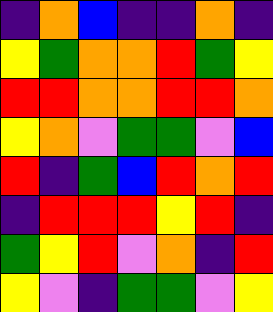[["indigo", "orange", "blue", "indigo", "indigo", "orange", "indigo"], ["yellow", "green", "orange", "orange", "red", "green", "yellow"], ["red", "red", "orange", "orange", "red", "red", "orange"], ["yellow", "orange", "violet", "green", "green", "violet", "blue"], ["red", "indigo", "green", "blue", "red", "orange", "red"], ["indigo", "red", "red", "red", "yellow", "red", "indigo"], ["green", "yellow", "red", "violet", "orange", "indigo", "red"], ["yellow", "violet", "indigo", "green", "green", "violet", "yellow"]]